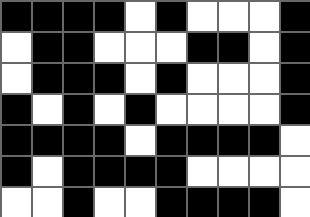[["black", "black", "black", "black", "white", "black", "white", "white", "white", "black"], ["white", "black", "black", "white", "white", "white", "black", "black", "white", "black"], ["white", "black", "black", "black", "white", "black", "white", "white", "white", "black"], ["black", "white", "black", "white", "black", "white", "white", "white", "white", "black"], ["black", "black", "black", "black", "white", "black", "black", "black", "black", "white"], ["black", "white", "black", "black", "black", "black", "white", "white", "white", "white"], ["white", "white", "black", "white", "white", "black", "black", "black", "black", "white"]]